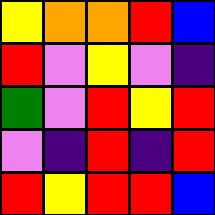[["yellow", "orange", "orange", "red", "blue"], ["red", "violet", "yellow", "violet", "indigo"], ["green", "violet", "red", "yellow", "red"], ["violet", "indigo", "red", "indigo", "red"], ["red", "yellow", "red", "red", "blue"]]